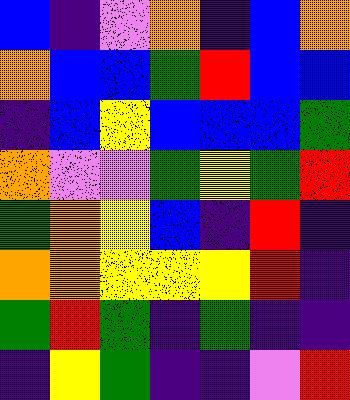[["blue", "indigo", "violet", "orange", "indigo", "blue", "orange"], ["orange", "blue", "blue", "green", "red", "blue", "blue"], ["indigo", "blue", "yellow", "blue", "blue", "blue", "green"], ["orange", "violet", "violet", "green", "yellow", "green", "red"], ["green", "orange", "yellow", "blue", "indigo", "red", "indigo"], ["orange", "orange", "yellow", "yellow", "yellow", "red", "indigo"], ["green", "red", "green", "indigo", "green", "indigo", "indigo"], ["indigo", "yellow", "green", "indigo", "indigo", "violet", "red"]]